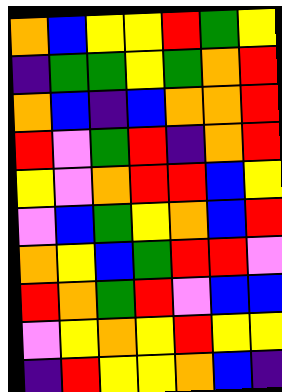[["orange", "blue", "yellow", "yellow", "red", "green", "yellow"], ["indigo", "green", "green", "yellow", "green", "orange", "red"], ["orange", "blue", "indigo", "blue", "orange", "orange", "red"], ["red", "violet", "green", "red", "indigo", "orange", "red"], ["yellow", "violet", "orange", "red", "red", "blue", "yellow"], ["violet", "blue", "green", "yellow", "orange", "blue", "red"], ["orange", "yellow", "blue", "green", "red", "red", "violet"], ["red", "orange", "green", "red", "violet", "blue", "blue"], ["violet", "yellow", "orange", "yellow", "red", "yellow", "yellow"], ["indigo", "red", "yellow", "yellow", "orange", "blue", "indigo"]]